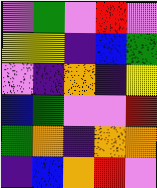[["violet", "green", "violet", "red", "violet"], ["yellow", "yellow", "indigo", "blue", "green"], ["violet", "indigo", "orange", "indigo", "yellow"], ["blue", "green", "violet", "violet", "red"], ["green", "orange", "indigo", "orange", "orange"], ["indigo", "blue", "orange", "red", "violet"]]